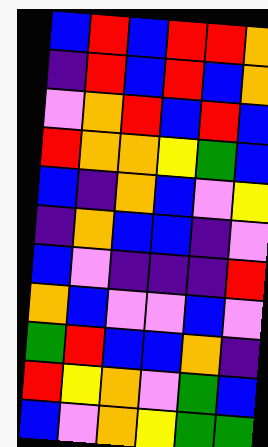[["blue", "red", "blue", "red", "red", "orange"], ["indigo", "red", "blue", "red", "blue", "orange"], ["violet", "orange", "red", "blue", "red", "blue"], ["red", "orange", "orange", "yellow", "green", "blue"], ["blue", "indigo", "orange", "blue", "violet", "yellow"], ["indigo", "orange", "blue", "blue", "indigo", "violet"], ["blue", "violet", "indigo", "indigo", "indigo", "red"], ["orange", "blue", "violet", "violet", "blue", "violet"], ["green", "red", "blue", "blue", "orange", "indigo"], ["red", "yellow", "orange", "violet", "green", "blue"], ["blue", "violet", "orange", "yellow", "green", "green"]]